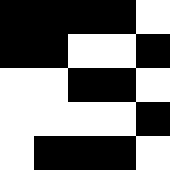[["black", "black", "black", "black", "white"], ["black", "black", "white", "white", "black"], ["white", "white", "black", "black", "white"], ["white", "white", "white", "white", "black"], ["white", "black", "black", "black", "white"]]